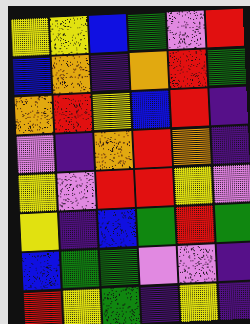[["yellow", "yellow", "blue", "green", "violet", "red"], ["blue", "orange", "indigo", "orange", "red", "green"], ["orange", "red", "yellow", "blue", "red", "indigo"], ["violet", "indigo", "orange", "red", "orange", "indigo"], ["yellow", "violet", "red", "red", "yellow", "violet"], ["yellow", "indigo", "blue", "green", "red", "green"], ["blue", "green", "green", "violet", "violet", "indigo"], ["red", "yellow", "green", "indigo", "yellow", "indigo"]]